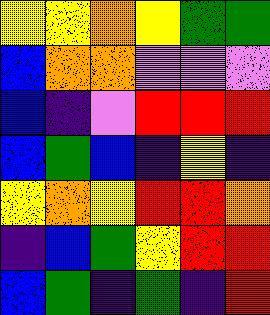[["yellow", "yellow", "orange", "yellow", "green", "green"], ["blue", "orange", "orange", "violet", "violet", "violet"], ["blue", "indigo", "violet", "red", "red", "red"], ["blue", "green", "blue", "indigo", "yellow", "indigo"], ["yellow", "orange", "yellow", "red", "red", "orange"], ["indigo", "blue", "green", "yellow", "red", "red"], ["blue", "green", "indigo", "green", "indigo", "red"]]